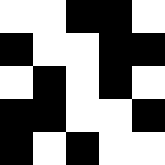[["white", "white", "black", "black", "white"], ["black", "white", "white", "black", "black"], ["white", "black", "white", "black", "white"], ["black", "black", "white", "white", "black"], ["black", "white", "black", "white", "white"]]